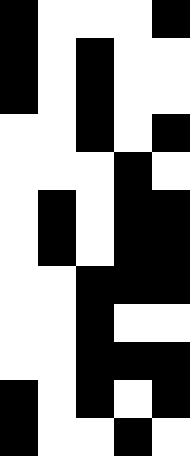[["black", "white", "white", "white", "black"], ["black", "white", "black", "white", "white"], ["black", "white", "black", "white", "white"], ["white", "white", "black", "white", "black"], ["white", "white", "white", "black", "white"], ["white", "black", "white", "black", "black"], ["white", "black", "white", "black", "black"], ["white", "white", "black", "black", "black"], ["white", "white", "black", "white", "white"], ["white", "white", "black", "black", "black"], ["black", "white", "black", "white", "black"], ["black", "white", "white", "black", "white"]]